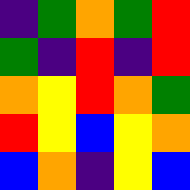[["indigo", "green", "orange", "green", "red"], ["green", "indigo", "red", "indigo", "red"], ["orange", "yellow", "red", "orange", "green"], ["red", "yellow", "blue", "yellow", "orange"], ["blue", "orange", "indigo", "yellow", "blue"]]